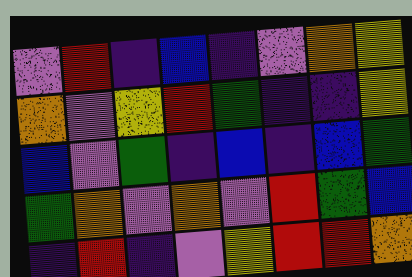[["violet", "red", "indigo", "blue", "indigo", "violet", "orange", "yellow"], ["orange", "violet", "yellow", "red", "green", "indigo", "indigo", "yellow"], ["blue", "violet", "green", "indigo", "blue", "indigo", "blue", "green"], ["green", "orange", "violet", "orange", "violet", "red", "green", "blue"], ["indigo", "red", "indigo", "violet", "yellow", "red", "red", "orange"]]